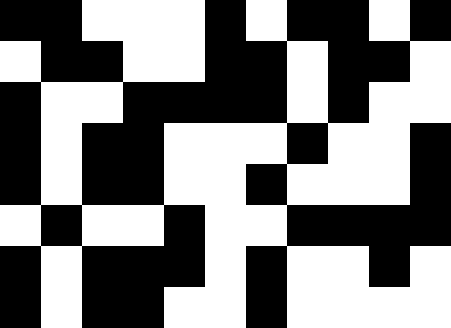[["black", "black", "white", "white", "white", "black", "white", "black", "black", "white", "black"], ["white", "black", "black", "white", "white", "black", "black", "white", "black", "black", "white"], ["black", "white", "white", "black", "black", "black", "black", "white", "black", "white", "white"], ["black", "white", "black", "black", "white", "white", "white", "black", "white", "white", "black"], ["black", "white", "black", "black", "white", "white", "black", "white", "white", "white", "black"], ["white", "black", "white", "white", "black", "white", "white", "black", "black", "black", "black"], ["black", "white", "black", "black", "black", "white", "black", "white", "white", "black", "white"], ["black", "white", "black", "black", "white", "white", "black", "white", "white", "white", "white"]]